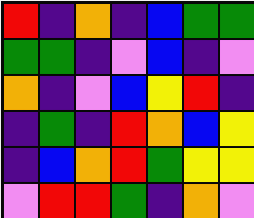[["red", "indigo", "orange", "indigo", "blue", "green", "green"], ["green", "green", "indigo", "violet", "blue", "indigo", "violet"], ["orange", "indigo", "violet", "blue", "yellow", "red", "indigo"], ["indigo", "green", "indigo", "red", "orange", "blue", "yellow"], ["indigo", "blue", "orange", "red", "green", "yellow", "yellow"], ["violet", "red", "red", "green", "indigo", "orange", "violet"]]